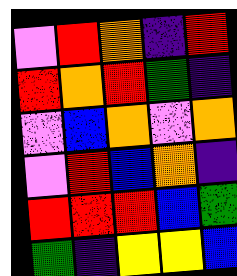[["violet", "red", "orange", "indigo", "red"], ["red", "orange", "red", "green", "indigo"], ["violet", "blue", "orange", "violet", "orange"], ["violet", "red", "blue", "orange", "indigo"], ["red", "red", "red", "blue", "green"], ["green", "indigo", "yellow", "yellow", "blue"]]